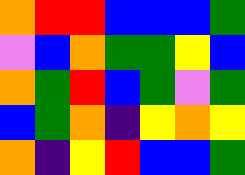[["orange", "red", "red", "blue", "blue", "blue", "green"], ["violet", "blue", "orange", "green", "green", "yellow", "blue"], ["orange", "green", "red", "blue", "green", "violet", "green"], ["blue", "green", "orange", "indigo", "yellow", "orange", "yellow"], ["orange", "indigo", "yellow", "red", "blue", "blue", "green"]]